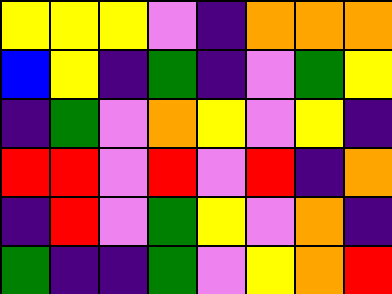[["yellow", "yellow", "yellow", "violet", "indigo", "orange", "orange", "orange"], ["blue", "yellow", "indigo", "green", "indigo", "violet", "green", "yellow"], ["indigo", "green", "violet", "orange", "yellow", "violet", "yellow", "indigo"], ["red", "red", "violet", "red", "violet", "red", "indigo", "orange"], ["indigo", "red", "violet", "green", "yellow", "violet", "orange", "indigo"], ["green", "indigo", "indigo", "green", "violet", "yellow", "orange", "red"]]